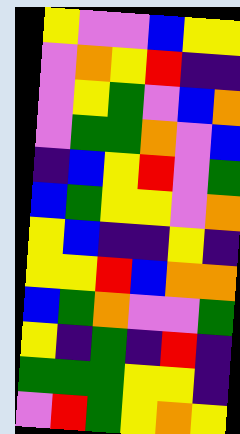[["yellow", "violet", "violet", "blue", "yellow", "yellow"], ["violet", "orange", "yellow", "red", "indigo", "indigo"], ["violet", "yellow", "green", "violet", "blue", "orange"], ["violet", "green", "green", "orange", "violet", "blue"], ["indigo", "blue", "yellow", "red", "violet", "green"], ["blue", "green", "yellow", "yellow", "violet", "orange"], ["yellow", "blue", "indigo", "indigo", "yellow", "indigo"], ["yellow", "yellow", "red", "blue", "orange", "orange"], ["blue", "green", "orange", "violet", "violet", "green"], ["yellow", "indigo", "green", "indigo", "red", "indigo"], ["green", "green", "green", "yellow", "yellow", "indigo"], ["violet", "red", "green", "yellow", "orange", "yellow"]]